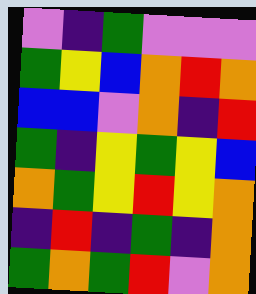[["violet", "indigo", "green", "violet", "violet", "violet"], ["green", "yellow", "blue", "orange", "red", "orange"], ["blue", "blue", "violet", "orange", "indigo", "red"], ["green", "indigo", "yellow", "green", "yellow", "blue"], ["orange", "green", "yellow", "red", "yellow", "orange"], ["indigo", "red", "indigo", "green", "indigo", "orange"], ["green", "orange", "green", "red", "violet", "orange"]]